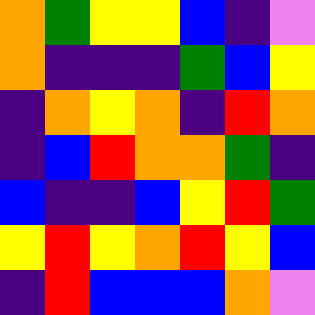[["orange", "green", "yellow", "yellow", "blue", "indigo", "violet"], ["orange", "indigo", "indigo", "indigo", "green", "blue", "yellow"], ["indigo", "orange", "yellow", "orange", "indigo", "red", "orange"], ["indigo", "blue", "red", "orange", "orange", "green", "indigo"], ["blue", "indigo", "indigo", "blue", "yellow", "red", "green"], ["yellow", "red", "yellow", "orange", "red", "yellow", "blue"], ["indigo", "red", "blue", "blue", "blue", "orange", "violet"]]